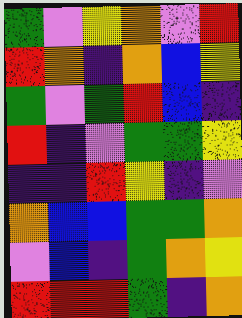[["green", "violet", "yellow", "orange", "violet", "red"], ["red", "orange", "indigo", "orange", "blue", "yellow"], ["green", "violet", "green", "red", "blue", "indigo"], ["red", "indigo", "violet", "green", "green", "yellow"], ["indigo", "indigo", "red", "yellow", "indigo", "violet"], ["orange", "blue", "blue", "green", "green", "orange"], ["violet", "blue", "indigo", "green", "orange", "yellow"], ["red", "red", "red", "green", "indigo", "orange"]]